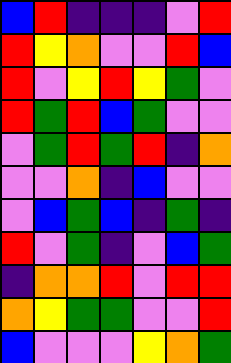[["blue", "red", "indigo", "indigo", "indigo", "violet", "red"], ["red", "yellow", "orange", "violet", "violet", "red", "blue"], ["red", "violet", "yellow", "red", "yellow", "green", "violet"], ["red", "green", "red", "blue", "green", "violet", "violet"], ["violet", "green", "red", "green", "red", "indigo", "orange"], ["violet", "violet", "orange", "indigo", "blue", "violet", "violet"], ["violet", "blue", "green", "blue", "indigo", "green", "indigo"], ["red", "violet", "green", "indigo", "violet", "blue", "green"], ["indigo", "orange", "orange", "red", "violet", "red", "red"], ["orange", "yellow", "green", "green", "violet", "violet", "red"], ["blue", "violet", "violet", "violet", "yellow", "orange", "green"]]